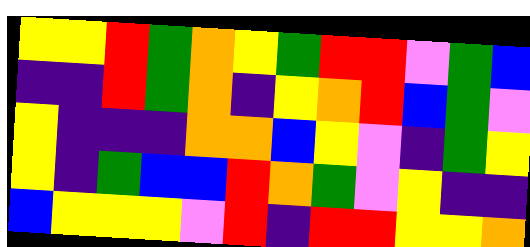[["yellow", "yellow", "red", "green", "orange", "yellow", "green", "red", "red", "violet", "green", "blue"], ["indigo", "indigo", "red", "green", "orange", "indigo", "yellow", "orange", "red", "blue", "green", "violet"], ["yellow", "indigo", "indigo", "indigo", "orange", "orange", "blue", "yellow", "violet", "indigo", "green", "yellow"], ["yellow", "indigo", "green", "blue", "blue", "red", "orange", "green", "violet", "yellow", "indigo", "indigo"], ["blue", "yellow", "yellow", "yellow", "violet", "red", "indigo", "red", "red", "yellow", "yellow", "orange"]]